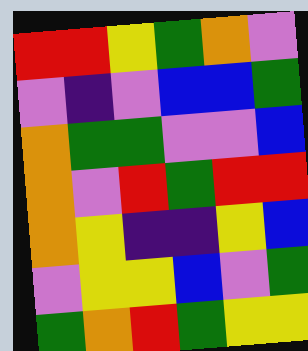[["red", "red", "yellow", "green", "orange", "violet"], ["violet", "indigo", "violet", "blue", "blue", "green"], ["orange", "green", "green", "violet", "violet", "blue"], ["orange", "violet", "red", "green", "red", "red"], ["orange", "yellow", "indigo", "indigo", "yellow", "blue"], ["violet", "yellow", "yellow", "blue", "violet", "green"], ["green", "orange", "red", "green", "yellow", "yellow"]]